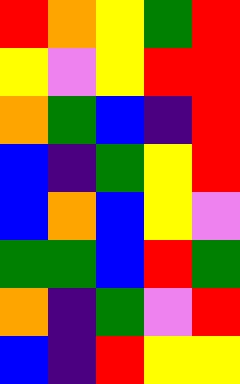[["red", "orange", "yellow", "green", "red"], ["yellow", "violet", "yellow", "red", "red"], ["orange", "green", "blue", "indigo", "red"], ["blue", "indigo", "green", "yellow", "red"], ["blue", "orange", "blue", "yellow", "violet"], ["green", "green", "blue", "red", "green"], ["orange", "indigo", "green", "violet", "red"], ["blue", "indigo", "red", "yellow", "yellow"]]